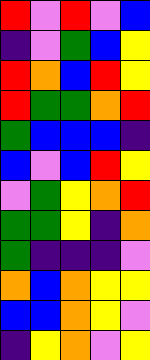[["red", "violet", "red", "violet", "blue"], ["indigo", "violet", "green", "blue", "yellow"], ["red", "orange", "blue", "red", "yellow"], ["red", "green", "green", "orange", "red"], ["green", "blue", "blue", "blue", "indigo"], ["blue", "violet", "blue", "red", "yellow"], ["violet", "green", "yellow", "orange", "red"], ["green", "green", "yellow", "indigo", "orange"], ["green", "indigo", "indigo", "indigo", "violet"], ["orange", "blue", "orange", "yellow", "yellow"], ["blue", "blue", "orange", "yellow", "violet"], ["indigo", "yellow", "orange", "violet", "yellow"]]